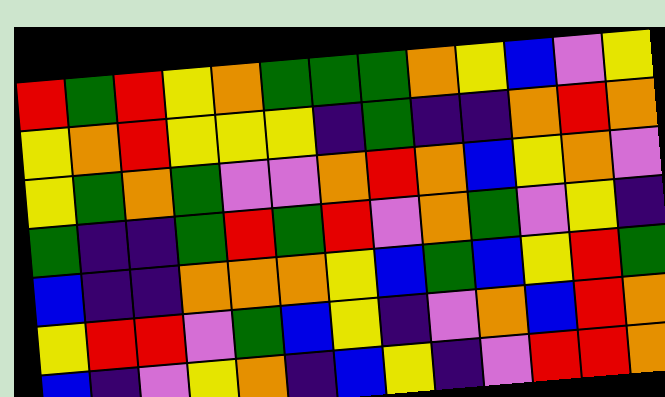[["red", "green", "red", "yellow", "orange", "green", "green", "green", "orange", "yellow", "blue", "violet", "yellow"], ["yellow", "orange", "red", "yellow", "yellow", "yellow", "indigo", "green", "indigo", "indigo", "orange", "red", "orange"], ["yellow", "green", "orange", "green", "violet", "violet", "orange", "red", "orange", "blue", "yellow", "orange", "violet"], ["green", "indigo", "indigo", "green", "red", "green", "red", "violet", "orange", "green", "violet", "yellow", "indigo"], ["blue", "indigo", "indigo", "orange", "orange", "orange", "yellow", "blue", "green", "blue", "yellow", "red", "green"], ["yellow", "red", "red", "violet", "green", "blue", "yellow", "indigo", "violet", "orange", "blue", "red", "orange"], ["blue", "indigo", "violet", "yellow", "orange", "indigo", "blue", "yellow", "indigo", "violet", "red", "red", "orange"]]